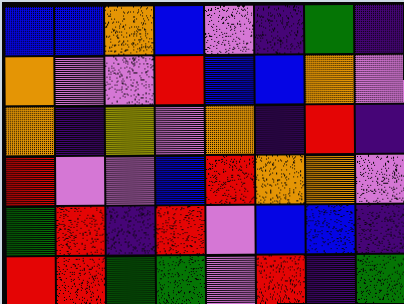[["blue", "blue", "orange", "blue", "violet", "indigo", "green", "indigo"], ["orange", "violet", "violet", "red", "blue", "blue", "orange", "violet"], ["orange", "indigo", "yellow", "violet", "orange", "indigo", "red", "indigo"], ["red", "violet", "violet", "blue", "red", "orange", "orange", "violet"], ["green", "red", "indigo", "red", "violet", "blue", "blue", "indigo"], ["red", "red", "green", "green", "violet", "red", "indigo", "green"]]